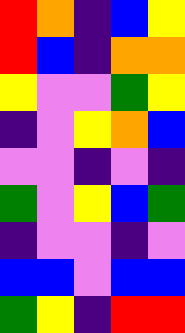[["red", "orange", "indigo", "blue", "yellow"], ["red", "blue", "indigo", "orange", "orange"], ["yellow", "violet", "violet", "green", "yellow"], ["indigo", "violet", "yellow", "orange", "blue"], ["violet", "violet", "indigo", "violet", "indigo"], ["green", "violet", "yellow", "blue", "green"], ["indigo", "violet", "violet", "indigo", "violet"], ["blue", "blue", "violet", "blue", "blue"], ["green", "yellow", "indigo", "red", "red"]]